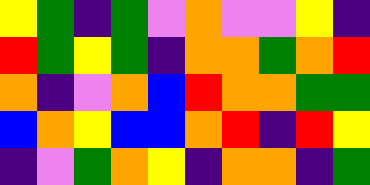[["yellow", "green", "indigo", "green", "violet", "orange", "violet", "violet", "yellow", "indigo"], ["red", "green", "yellow", "green", "indigo", "orange", "orange", "green", "orange", "red"], ["orange", "indigo", "violet", "orange", "blue", "red", "orange", "orange", "green", "green"], ["blue", "orange", "yellow", "blue", "blue", "orange", "red", "indigo", "red", "yellow"], ["indigo", "violet", "green", "orange", "yellow", "indigo", "orange", "orange", "indigo", "green"]]